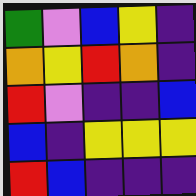[["green", "violet", "blue", "yellow", "indigo"], ["orange", "yellow", "red", "orange", "indigo"], ["red", "violet", "indigo", "indigo", "blue"], ["blue", "indigo", "yellow", "yellow", "yellow"], ["red", "blue", "indigo", "indigo", "indigo"]]